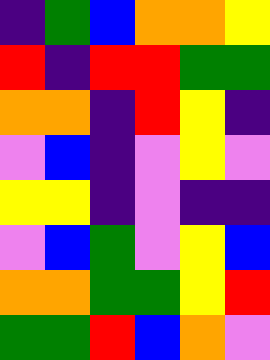[["indigo", "green", "blue", "orange", "orange", "yellow"], ["red", "indigo", "red", "red", "green", "green"], ["orange", "orange", "indigo", "red", "yellow", "indigo"], ["violet", "blue", "indigo", "violet", "yellow", "violet"], ["yellow", "yellow", "indigo", "violet", "indigo", "indigo"], ["violet", "blue", "green", "violet", "yellow", "blue"], ["orange", "orange", "green", "green", "yellow", "red"], ["green", "green", "red", "blue", "orange", "violet"]]